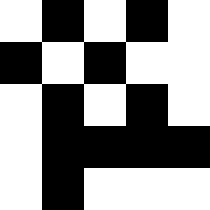[["white", "black", "white", "black", "white"], ["black", "white", "black", "white", "white"], ["white", "black", "white", "black", "white"], ["white", "black", "black", "black", "black"], ["white", "black", "white", "white", "white"]]